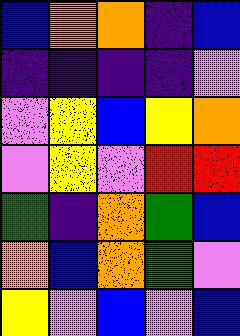[["blue", "orange", "orange", "indigo", "blue"], ["indigo", "indigo", "indigo", "indigo", "violet"], ["violet", "yellow", "blue", "yellow", "orange"], ["violet", "yellow", "violet", "red", "red"], ["green", "indigo", "orange", "green", "blue"], ["orange", "blue", "orange", "green", "violet"], ["yellow", "violet", "blue", "violet", "blue"]]